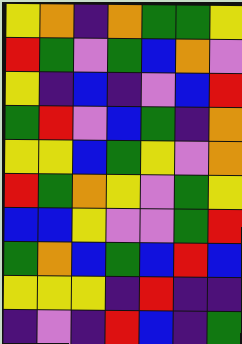[["yellow", "orange", "indigo", "orange", "green", "green", "yellow"], ["red", "green", "violet", "green", "blue", "orange", "violet"], ["yellow", "indigo", "blue", "indigo", "violet", "blue", "red"], ["green", "red", "violet", "blue", "green", "indigo", "orange"], ["yellow", "yellow", "blue", "green", "yellow", "violet", "orange"], ["red", "green", "orange", "yellow", "violet", "green", "yellow"], ["blue", "blue", "yellow", "violet", "violet", "green", "red"], ["green", "orange", "blue", "green", "blue", "red", "blue"], ["yellow", "yellow", "yellow", "indigo", "red", "indigo", "indigo"], ["indigo", "violet", "indigo", "red", "blue", "indigo", "green"]]